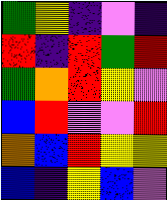[["green", "yellow", "indigo", "violet", "indigo"], ["red", "indigo", "red", "green", "red"], ["green", "orange", "red", "yellow", "violet"], ["blue", "red", "violet", "violet", "red"], ["orange", "blue", "red", "yellow", "yellow"], ["blue", "indigo", "yellow", "blue", "violet"]]